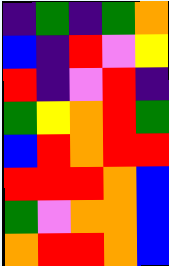[["indigo", "green", "indigo", "green", "orange"], ["blue", "indigo", "red", "violet", "yellow"], ["red", "indigo", "violet", "red", "indigo"], ["green", "yellow", "orange", "red", "green"], ["blue", "red", "orange", "red", "red"], ["red", "red", "red", "orange", "blue"], ["green", "violet", "orange", "orange", "blue"], ["orange", "red", "red", "orange", "blue"]]